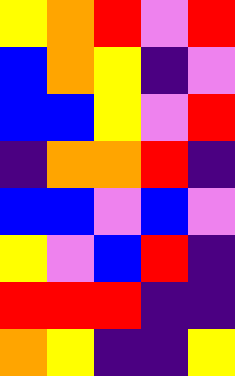[["yellow", "orange", "red", "violet", "red"], ["blue", "orange", "yellow", "indigo", "violet"], ["blue", "blue", "yellow", "violet", "red"], ["indigo", "orange", "orange", "red", "indigo"], ["blue", "blue", "violet", "blue", "violet"], ["yellow", "violet", "blue", "red", "indigo"], ["red", "red", "red", "indigo", "indigo"], ["orange", "yellow", "indigo", "indigo", "yellow"]]